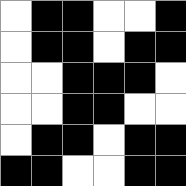[["white", "black", "black", "white", "white", "black"], ["white", "black", "black", "white", "black", "black"], ["white", "white", "black", "black", "black", "white"], ["white", "white", "black", "black", "white", "white"], ["white", "black", "black", "white", "black", "black"], ["black", "black", "white", "white", "black", "black"]]